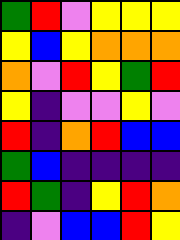[["green", "red", "violet", "yellow", "yellow", "yellow"], ["yellow", "blue", "yellow", "orange", "orange", "orange"], ["orange", "violet", "red", "yellow", "green", "red"], ["yellow", "indigo", "violet", "violet", "yellow", "violet"], ["red", "indigo", "orange", "red", "blue", "blue"], ["green", "blue", "indigo", "indigo", "indigo", "indigo"], ["red", "green", "indigo", "yellow", "red", "orange"], ["indigo", "violet", "blue", "blue", "red", "yellow"]]